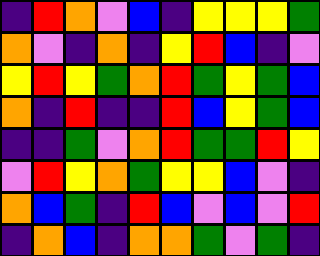[["indigo", "red", "orange", "violet", "blue", "indigo", "yellow", "yellow", "yellow", "green"], ["orange", "violet", "indigo", "orange", "indigo", "yellow", "red", "blue", "indigo", "violet"], ["yellow", "red", "yellow", "green", "orange", "red", "green", "yellow", "green", "blue"], ["orange", "indigo", "red", "indigo", "indigo", "red", "blue", "yellow", "green", "blue"], ["indigo", "indigo", "green", "violet", "orange", "red", "green", "green", "red", "yellow"], ["violet", "red", "yellow", "orange", "green", "yellow", "yellow", "blue", "violet", "indigo"], ["orange", "blue", "green", "indigo", "red", "blue", "violet", "blue", "violet", "red"], ["indigo", "orange", "blue", "indigo", "orange", "orange", "green", "violet", "green", "indigo"]]